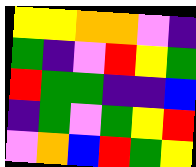[["yellow", "yellow", "orange", "orange", "violet", "indigo"], ["green", "indigo", "violet", "red", "yellow", "green"], ["red", "green", "green", "indigo", "indigo", "blue"], ["indigo", "green", "violet", "green", "yellow", "red"], ["violet", "orange", "blue", "red", "green", "yellow"]]